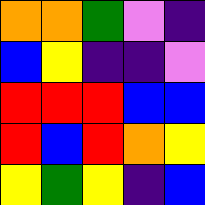[["orange", "orange", "green", "violet", "indigo"], ["blue", "yellow", "indigo", "indigo", "violet"], ["red", "red", "red", "blue", "blue"], ["red", "blue", "red", "orange", "yellow"], ["yellow", "green", "yellow", "indigo", "blue"]]